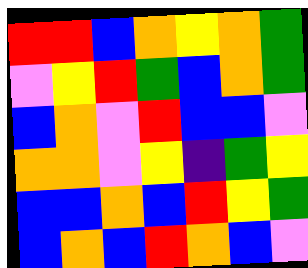[["red", "red", "blue", "orange", "yellow", "orange", "green"], ["violet", "yellow", "red", "green", "blue", "orange", "green"], ["blue", "orange", "violet", "red", "blue", "blue", "violet"], ["orange", "orange", "violet", "yellow", "indigo", "green", "yellow"], ["blue", "blue", "orange", "blue", "red", "yellow", "green"], ["blue", "orange", "blue", "red", "orange", "blue", "violet"]]